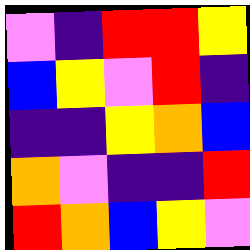[["violet", "indigo", "red", "red", "yellow"], ["blue", "yellow", "violet", "red", "indigo"], ["indigo", "indigo", "yellow", "orange", "blue"], ["orange", "violet", "indigo", "indigo", "red"], ["red", "orange", "blue", "yellow", "violet"]]